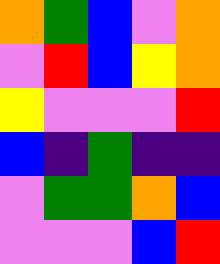[["orange", "green", "blue", "violet", "orange"], ["violet", "red", "blue", "yellow", "orange"], ["yellow", "violet", "violet", "violet", "red"], ["blue", "indigo", "green", "indigo", "indigo"], ["violet", "green", "green", "orange", "blue"], ["violet", "violet", "violet", "blue", "red"]]